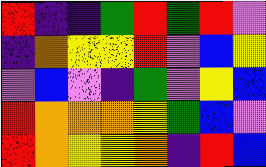[["red", "indigo", "indigo", "green", "red", "green", "red", "violet"], ["indigo", "orange", "yellow", "yellow", "red", "violet", "blue", "yellow"], ["violet", "blue", "violet", "indigo", "green", "violet", "yellow", "blue"], ["red", "orange", "orange", "orange", "yellow", "green", "blue", "violet"], ["red", "orange", "yellow", "yellow", "orange", "indigo", "red", "blue"]]